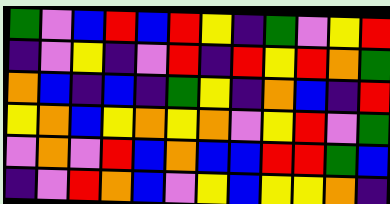[["green", "violet", "blue", "red", "blue", "red", "yellow", "indigo", "green", "violet", "yellow", "red"], ["indigo", "violet", "yellow", "indigo", "violet", "red", "indigo", "red", "yellow", "red", "orange", "green"], ["orange", "blue", "indigo", "blue", "indigo", "green", "yellow", "indigo", "orange", "blue", "indigo", "red"], ["yellow", "orange", "blue", "yellow", "orange", "yellow", "orange", "violet", "yellow", "red", "violet", "green"], ["violet", "orange", "violet", "red", "blue", "orange", "blue", "blue", "red", "red", "green", "blue"], ["indigo", "violet", "red", "orange", "blue", "violet", "yellow", "blue", "yellow", "yellow", "orange", "indigo"]]